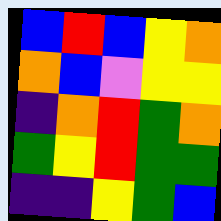[["blue", "red", "blue", "yellow", "orange"], ["orange", "blue", "violet", "yellow", "yellow"], ["indigo", "orange", "red", "green", "orange"], ["green", "yellow", "red", "green", "green"], ["indigo", "indigo", "yellow", "green", "blue"]]